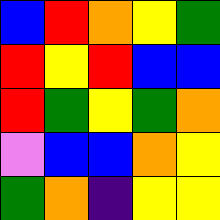[["blue", "red", "orange", "yellow", "green"], ["red", "yellow", "red", "blue", "blue"], ["red", "green", "yellow", "green", "orange"], ["violet", "blue", "blue", "orange", "yellow"], ["green", "orange", "indigo", "yellow", "yellow"]]